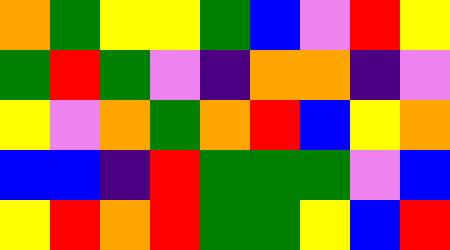[["orange", "green", "yellow", "yellow", "green", "blue", "violet", "red", "yellow"], ["green", "red", "green", "violet", "indigo", "orange", "orange", "indigo", "violet"], ["yellow", "violet", "orange", "green", "orange", "red", "blue", "yellow", "orange"], ["blue", "blue", "indigo", "red", "green", "green", "green", "violet", "blue"], ["yellow", "red", "orange", "red", "green", "green", "yellow", "blue", "red"]]